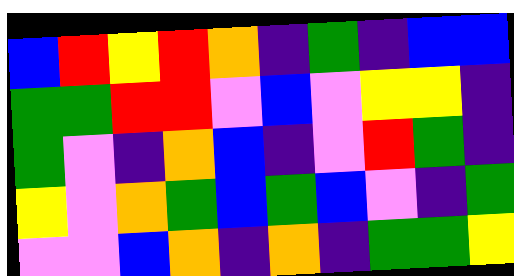[["blue", "red", "yellow", "red", "orange", "indigo", "green", "indigo", "blue", "blue"], ["green", "green", "red", "red", "violet", "blue", "violet", "yellow", "yellow", "indigo"], ["green", "violet", "indigo", "orange", "blue", "indigo", "violet", "red", "green", "indigo"], ["yellow", "violet", "orange", "green", "blue", "green", "blue", "violet", "indigo", "green"], ["violet", "violet", "blue", "orange", "indigo", "orange", "indigo", "green", "green", "yellow"]]